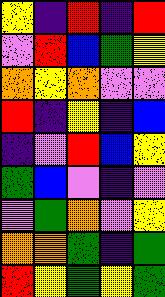[["yellow", "indigo", "red", "indigo", "red"], ["violet", "red", "blue", "green", "yellow"], ["orange", "yellow", "orange", "violet", "violet"], ["red", "indigo", "yellow", "indigo", "blue"], ["indigo", "violet", "red", "blue", "yellow"], ["green", "blue", "violet", "indigo", "violet"], ["violet", "green", "orange", "violet", "yellow"], ["orange", "orange", "green", "indigo", "green"], ["red", "yellow", "green", "yellow", "green"]]